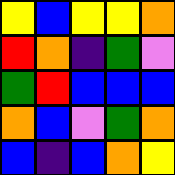[["yellow", "blue", "yellow", "yellow", "orange"], ["red", "orange", "indigo", "green", "violet"], ["green", "red", "blue", "blue", "blue"], ["orange", "blue", "violet", "green", "orange"], ["blue", "indigo", "blue", "orange", "yellow"]]